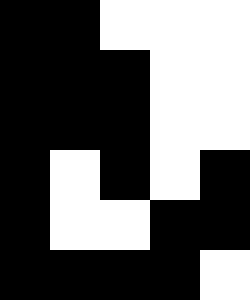[["black", "black", "white", "white", "white"], ["black", "black", "black", "white", "white"], ["black", "black", "black", "white", "white"], ["black", "white", "black", "white", "black"], ["black", "white", "white", "black", "black"], ["black", "black", "black", "black", "white"]]